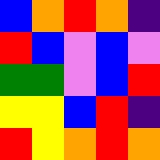[["blue", "orange", "red", "orange", "indigo"], ["red", "blue", "violet", "blue", "violet"], ["green", "green", "violet", "blue", "red"], ["yellow", "yellow", "blue", "red", "indigo"], ["red", "yellow", "orange", "red", "orange"]]